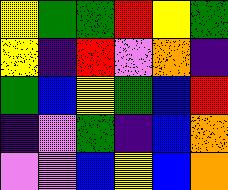[["yellow", "green", "green", "red", "yellow", "green"], ["yellow", "indigo", "red", "violet", "orange", "indigo"], ["green", "blue", "yellow", "green", "blue", "red"], ["indigo", "violet", "green", "indigo", "blue", "orange"], ["violet", "violet", "blue", "yellow", "blue", "orange"]]